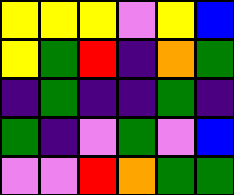[["yellow", "yellow", "yellow", "violet", "yellow", "blue"], ["yellow", "green", "red", "indigo", "orange", "green"], ["indigo", "green", "indigo", "indigo", "green", "indigo"], ["green", "indigo", "violet", "green", "violet", "blue"], ["violet", "violet", "red", "orange", "green", "green"]]